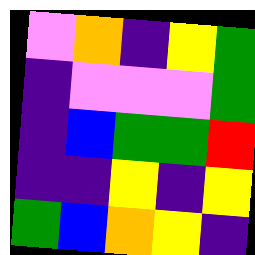[["violet", "orange", "indigo", "yellow", "green"], ["indigo", "violet", "violet", "violet", "green"], ["indigo", "blue", "green", "green", "red"], ["indigo", "indigo", "yellow", "indigo", "yellow"], ["green", "blue", "orange", "yellow", "indigo"]]